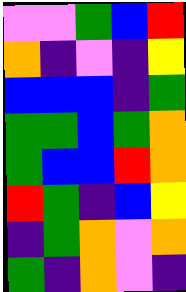[["violet", "violet", "green", "blue", "red"], ["orange", "indigo", "violet", "indigo", "yellow"], ["blue", "blue", "blue", "indigo", "green"], ["green", "green", "blue", "green", "orange"], ["green", "blue", "blue", "red", "orange"], ["red", "green", "indigo", "blue", "yellow"], ["indigo", "green", "orange", "violet", "orange"], ["green", "indigo", "orange", "violet", "indigo"]]